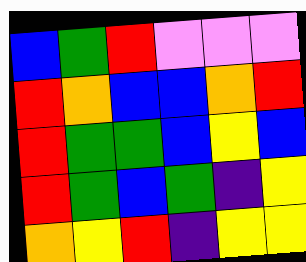[["blue", "green", "red", "violet", "violet", "violet"], ["red", "orange", "blue", "blue", "orange", "red"], ["red", "green", "green", "blue", "yellow", "blue"], ["red", "green", "blue", "green", "indigo", "yellow"], ["orange", "yellow", "red", "indigo", "yellow", "yellow"]]